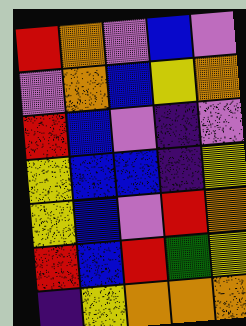[["red", "orange", "violet", "blue", "violet"], ["violet", "orange", "blue", "yellow", "orange"], ["red", "blue", "violet", "indigo", "violet"], ["yellow", "blue", "blue", "indigo", "yellow"], ["yellow", "blue", "violet", "red", "orange"], ["red", "blue", "red", "green", "yellow"], ["indigo", "yellow", "orange", "orange", "orange"]]